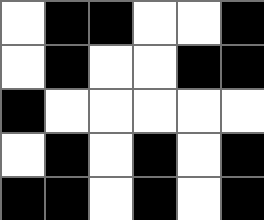[["white", "black", "black", "white", "white", "black"], ["white", "black", "white", "white", "black", "black"], ["black", "white", "white", "white", "white", "white"], ["white", "black", "white", "black", "white", "black"], ["black", "black", "white", "black", "white", "black"]]